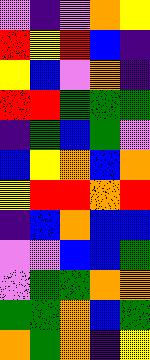[["violet", "indigo", "violet", "orange", "yellow"], ["red", "yellow", "red", "blue", "indigo"], ["yellow", "blue", "violet", "orange", "indigo"], ["red", "red", "green", "green", "green"], ["indigo", "green", "blue", "green", "violet"], ["blue", "yellow", "orange", "blue", "orange"], ["yellow", "red", "red", "orange", "red"], ["indigo", "blue", "orange", "blue", "blue"], ["violet", "violet", "blue", "blue", "green"], ["violet", "green", "green", "orange", "orange"], ["green", "green", "orange", "blue", "green"], ["orange", "green", "orange", "indigo", "yellow"]]